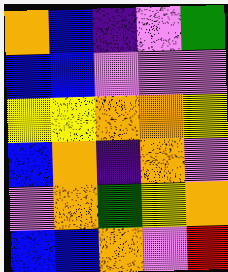[["orange", "blue", "indigo", "violet", "green"], ["blue", "blue", "violet", "violet", "violet"], ["yellow", "yellow", "orange", "orange", "yellow"], ["blue", "orange", "indigo", "orange", "violet"], ["violet", "orange", "green", "yellow", "orange"], ["blue", "blue", "orange", "violet", "red"]]